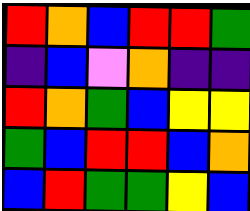[["red", "orange", "blue", "red", "red", "green"], ["indigo", "blue", "violet", "orange", "indigo", "indigo"], ["red", "orange", "green", "blue", "yellow", "yellow"], ["green", "blue", "red", "red", "blue", "orange"], ["blue", "red", "green", "green", "yellow", "blue"]]